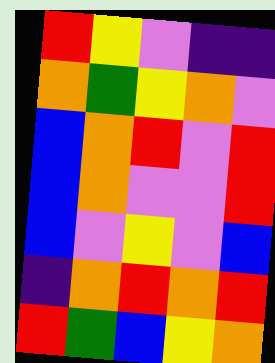[["red", "yellow", "violet", "indigo", "indigo"], ["orange", "green", "yellow", "orange", "violet"], ["blue", "orange", "red", "violet", "red"], ["blue", "orange", "violet", "violet", "red"], ["blue", "violet", "yellow", "violet", "blue"], ["indigo", "orange", "red", "orange", "red"], ["red", "green", "blue", "yellow", "orange"]]